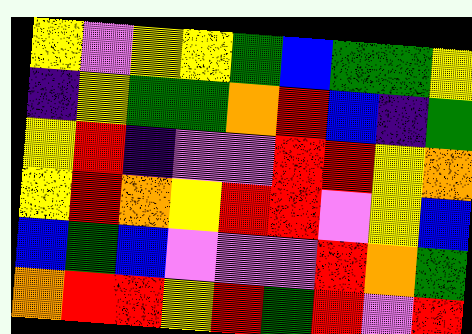[["yellow", "violet", "yellow", "yellow", "green", "blue", "green", "green", "yellow"], ["indigo", "yellow", "green", "green", "orange", "red", "blue", "indigo", "green"], ["yellow", "red", "indigo", "violet", "violet", "red", "red", "yellow", "orange"], ["yellow", "red", "orange", "yellow", "red", "red", "violet", "yellow", "blue"], ["blue", "green", "blue", "violet", "violet", "violet", "red", "orange", "green"], ["orange", "red", "red", "yellow", "red", "green", "red", "violet", "red"]]